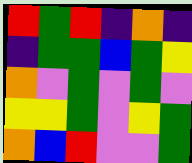[["red", "green", "red", "indigo", "orange", "indigo"], ["indigo", "green", "green", "blue", "green", "yellow"], ["orange", "violet", "green", "violet", "green", "violet"], ["yellow", "yellow", "green", "violet", "yellow", "green"], ["orange", "blue", "red", "violet", "violet", "green"]]